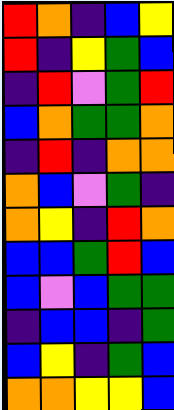[["red", "orange", "indigo", "blue", "yellow"], ["red", "indigo", "yellow", "green", "blue"], ["indigo", "red", "violet", "green", "red"], ["blue", "orange", "green", "green", "orange"], ["indigo", "red", "indigo", "orange", "orange"], ["orange", "blue", "violet", "green", "indigo"], ["orange", "yellow", "indigo", "red", "orange"], ["blue", "blue", "green", "red", "blue"], ["blue", "violet", "blue", "green", "green"], ["indigo", "blue", "blue", "indigo", "green"], ["blue", "yellow", "indigo", "green", "blue"], ["orange", "orange", "yellow", "yellow", "blue"]]